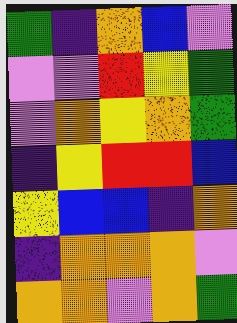[["green", "indigo", "orange", "blue", "violet"], ["violet", "violet", "red", "yellow", "green"], ["violet", "orange", "yellow", "orange", "green"], ["indigo", "yellow", "red", "red", "blue"], ["yellow", "blue", "blue", "indigo", "orange"], ["indigo", "orange", "orange", "orange", "violet"], ["orange", "orange", "violet", "orange", "green"]]